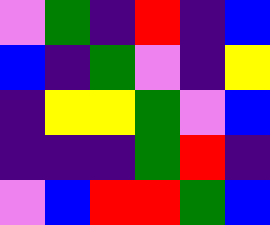[["violet", "green", "indigo", "red", "indigo", "blue"], ["blue", "indigo", "green", "violet", "indigo", "yellow"], ["indigo", "yellow", "yellow", "green", "violet", "blue"], ["indigo", "indigo", "indigo", "green", "red", "indigo"], ["violet", "blue", "red", "red", "green", "blue"]]